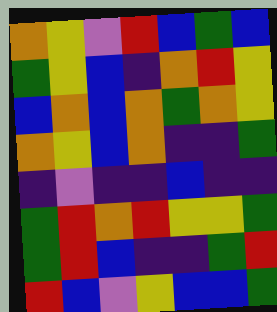[["orange", "yellow", "violet", "red", "blue", "green", "blue"], ["green", "yellow", "blue", "indigo", "orange", "red", "yellow"], ["blue", "orange", "blue", "orange", "green", "orange", "yellow"], ["orange", "yellow", "blue", "orange", "indigo", "indigo", "green"], ["indigo", "violet", "indigo", "indigo", "blue", "indigo", "indigo"], ["green", "red", "orange", "red", "yellow", "yellow", "green"], ["green", "red", "blue", "indigo", "indigo", "green", "red"], ["red", "blue", "violet", "yellow", "blue", "blue", "green"]]